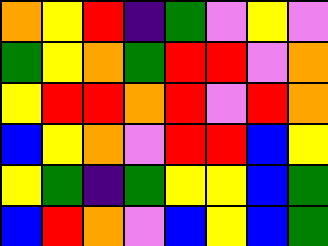[["orange", "yellow", "red", "indigo", "green", "violet", "yellow", "violet"], ["green", "yellow", "orange", "green", "red", "red", "violet", "orange"], ["yellow", "red", "red", "orange", "red", "violet", "red", "orange"], ["blue", "yellow", "orange", "violet", "red", "red", "blue", "yellow"], ["yellow", "green", "indigo", "green", "yellow", "yellow", "blue", "green"], ["blue", "red", "orange", "violet", "blue", "yellow", "blue", "green"]]